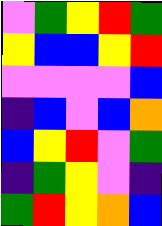[["violet", "green", "yellow", "red", "green"], ["yellow", "blue", "blue", "yellow", "red"], ["violet", "violet", "violet", "violet", "blue"], ["indigo", "blue", "violet", "blue", "orange"], ["blue", "yellow", "red", "violet", "green"], ["indigo", "green", "yellow", "violet", "indigo"], ["green", "red", "yellow", "orange", "blue"]]